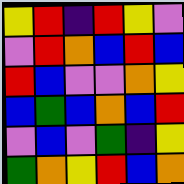[["yellow", "red", "indigo", "red", "yellow", "violet"], ["violet", "red", "orange", "blue", "red", "blue"], ["red", "blue", "violet", "violet", "orange", "yellow"], ["blue", "green", "blue", "orange", "blue", "red"], ["violet", "blue", "violet", "green", "indigo", "yellow"], ["green", "orange", "yellow", "red", "blue", "orange"]]